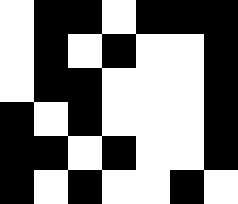[["white", "black", "black", "white", "black", "black", "black"], ["white", "black", "white", "black", "white", "white", "black"], ["white", "black", "black", "white", "white", "white", "black"], ["black", "white", "black", "white", "white", "white", "black"], ["black", "black", "white", "black", "white", "white", "black"], ["black", "white", "black", "white", "white", "black", "white"]]